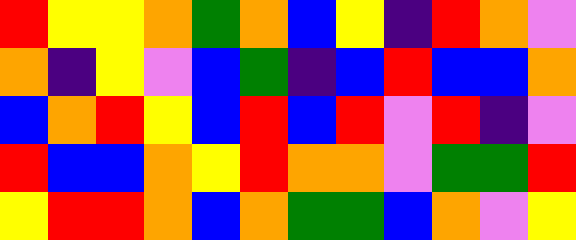[["red", "yellow", "yellow", "orange", "green", "orange", "blue", "yellow", "indigo", "red", "orange", "violet"], ["orange", "indigo", "yellow", "violet", "blue", "green", "indigo", "blue", "red", "blue", "blue", "orange"], ["blue", "orange", "red", "yellow", "blue", "red", "blue", "red", "violet", "red", "indigo", "violet"], ["red", "blue", "blue", "orange", "yellow", "red", "orange", "orange", "violet", "green", "green", "red"], ["yellow", "red", "red", "orange", "blue", "orange", "green", "green", "blue", "orange", "violet", "yellow"]]